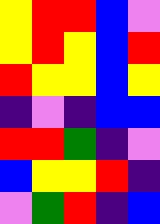[["yellow", "red", "red", "blue", "violet"], ["yellow", "red", "yellow", "blue", "red"], ["red", "yellow", "yellow", "blue", "yellow"], ["indigo", "violet", "indigo", "blue", "blue"], ["red", "red", "green", "indigo", "violet"], ["blue", "yellow", "yellow", "red", "indigo"], ["violet", "green", "red", "indigo", "blue"]]